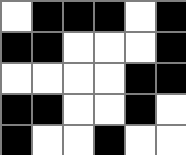[["white", "black", "black", "black", "white", "black"], ["black", "black", "white", "white", "white", "black"], ["white", "white", "white", "white", "black", "black"], ["black", "black", "white", "white", "black", "white"], ["black", "white", "white", "black", "white", "white"]]